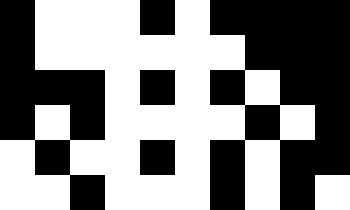[["black", "white", "white", "white", "black", "white", "black", "black", "black", "black"], ["black", "white", "white", "white", "white", "white", "white", "black", "black", "black"], ["black", "black", "black", "white", "black", "white", "black", "white", "black", "black"], ["black", "white", "black", "white", "white", "white", "white", "black", "white", "black"], ["white", "black", "white", "white", "black", "white", "black", "white", "black", "black"], ["white", "white", "black", "white", "white", "white", "black", "white", "black", "white"]]